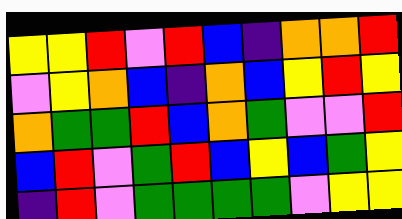[["yellow", "yellow", "red", "violet", "red", "blue", "indigo", "orange", "orange", "red"], ["violet", "yellow", "orange", "blue", "indigo", "orange", "blue", "yellow", "red", "yellow"], ["orange", "green", "green", "red", "blue", "orange", "green", "violet", "violet", "red"], ["blue", "red", "violet", "green", "red", "blue", "yellow", "blue", "green", "yellow"], ["indigo", "red", "violet", "green", "green", "green", "green", "violet", "yellow", "yellow"]]